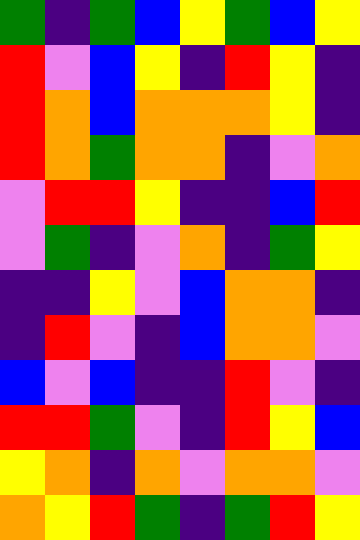[["green", "indigo", "green", "blue", "yellow", "green", "blue", "yellow"], ["red", "violet", "blue", "yellow", "indigo", "red", "yellow", "indigo"], ["red", "orange", "blue", "orange", "orange", "orange", "yellow", "indigo"], ["red", "orange", "green", "orange", "orange", "indigo", "violet", "orange"], ["violet", "red", "red", "yellow", "indigo", "indigo", "blue", "red"], ["violet", "green", "indigo", "violet", "orange", "indigo", "green", "yellow"], ["indigo", "indigo", "yellow", "violet", "blue", "orange", "orange", "indigo"], ["indigo", "red", "violet", "indigo", "blue", "orange", "orange", "violet"], ["blue", "violet", "blue", "indigo", "indigo", "red", "violet", "indigo"], ["red", "red", "green", "violet", "indigo", "red", "yellow", "blue"], ["yellow", "orange", "indigo", "orange", "violet", "orange", "orange", "violet"], ["orange", "yellow", "red", "green", "indigo", "green", "red", "yellow"]]